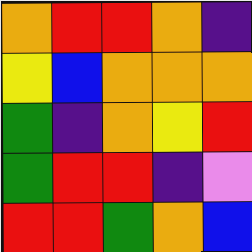[["orange", "red", "red", "orange", "indigo"], ["yellow", "blue", "orange", "orange", "orange"], ["green", "indigo", "orange", "yellow", "red"], ["green", "red", "red", "indigo", "violet"], ["red", "red", "green", "orange", "blue"]]